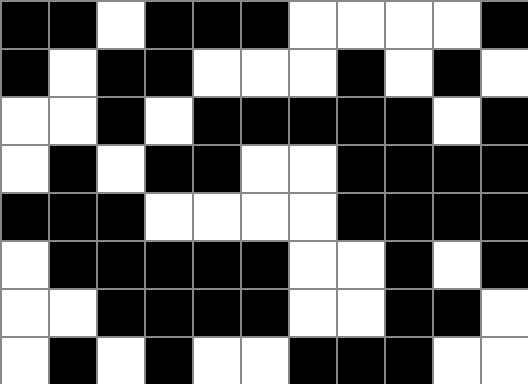[["black", "black", "white", "black", "black", "black", "white", "white", "white", "white", "black"], ["black", "white", "black", "black", "white", "white", "white", "black", "white", "black", "white"], ["white", "white", "black", "white", "black", "black", "black", "black", "black", "white", "black"], ["white", "black", "white", "black", "black", "white", "white", "black", "black", "black", "black"], ["black", "black", "black", "white", "white", "white", "white", "black", "black", "black", "black"], ["white", "black", "black", "black", "black", "black", "white", "white", "black", "white", "black"], ["white", "white", "black", "black", "black", "black", "white", "white", "black", "black", "white"], ["white", "black", "white", "black", "white", "white", "black", "black", "black", "white", "white"]]